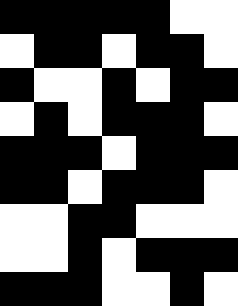[["black", "black", "black", "black", "black", "white", "white"], ["white", "black", "black", "white", "black", "black", "white"], ["black", "white", "white", "black", "white", "black", "black"], ["white", "black", "white", "black", "black", "black", "white"], ["black", "black", "black", "white", "black", "black", "black"], ["black", "black", "white", "black", "black", "black", "white"], ["white", "white", "black", "black", "white", "white", "white"], ["white", "white", "black", "white", "black", "black", "black"], ["black", "black", "black", "white", "white", "black", "white"]]